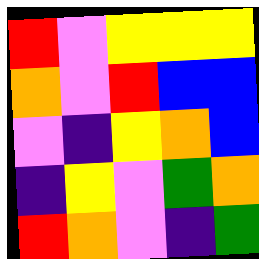[["red", "violet", "yellow", "yellow", "yellow"], ["orange", "violet", "red", "blue", "blue"], ["violet", "indigo", "yellow", "orange", "blue"], ["indigo", "yellow", "violet", "green", "orange"], ["red", "orange", "violet", "indigo", "green"]]